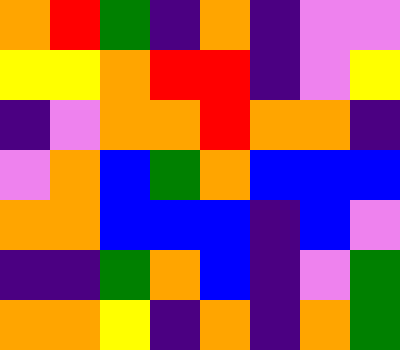[["orange", "red", "green", "indigo", "orange", "indigo", "violet", "violet"], ["yellow", "yellow", "orange", "red", "red", "indigo", "violet", "yellow"], ["indigo", "violet", "orange", "orange", "red", "orange", "orange", "indigo"], ["violet", "orange", "blue", "green", "orange", "blue", "blue", "blue"], ["orange", "orange", "blue", "blue", "blue", "indigo", "blue", "violet"], ["indigo", "indigo", "green", "orange", "blue", "indigo", "violet", "green"], ["orange", "orange", "yellow", "indigo", "orange", "indigo", "orange", "green"]]